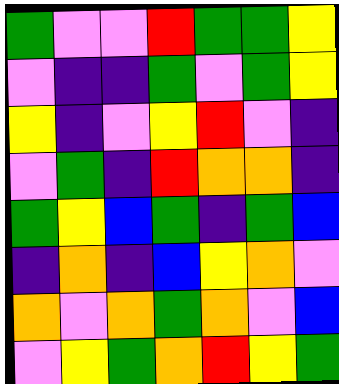[["green", "violet", "violet", "red", "green", "green", "yellow"], ["violet", "indigo", "indigo", "green", "violet", "green", "yellow"], ["yellow", "indigo", "violet", "yellow", "red", "violet", "indigo"], ["violet", "green", "indigo", "red", "orange", "orange", "indigo"], ["green", "yellow", "blue", "green", "indigo", "green", "blue"], ["indigo", "orange", "indigo", "blue", "yellow", "orange", "violet"], ["orange", "violet", "orange", "green", "orange", "violet", "blue"], ["violet", "yellow", "green", "orange", "red", "yellow", "green"]]